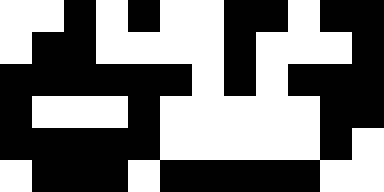[["white", "white", "black", "white", "black", "white", "white", "black", "black", "white", "black", "black"], ["white", "black", "black", "white", "white", "white", "white", "black", "white", "white", "white", "black"], ["black", "black", "black", "black", "black", "black", "white", "black", "white", "black", "black", "black"], ["black", "white", "white", "white", "black", "white", "white", "white", "white", "white", "black", "black"], ["black", "black", "black", "black", "black", "white", "white", "white", "white", "white", "black", "white"], ["white", "black", "black", "black", "white", "black", "black", "black", "black", "black", "white", "white"]]